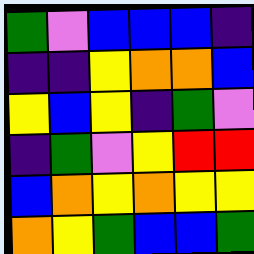[["green", "violet", "blue", "blue", "blue", "indigo"], ["indigo", "indigo", "yellow", "orange", "orange", "blue"], ["yellow", "blue", "yellow", "indigo", "green", "violet"], ["indigo", "green", "violet", "yellow", "red", "red"], ["blue", "orange", "yellow", "orange", "yellow", "yellow"], ["orange", "yellow", "green", "blue", "blue", "green"]]